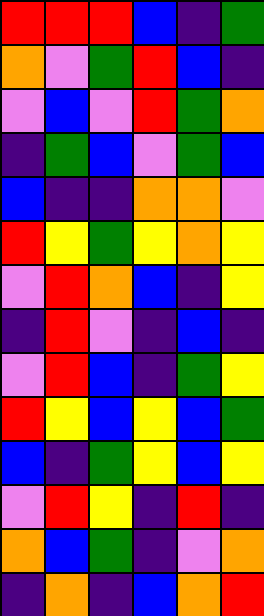[["red", "red", "red", "blue", "indigo", "green"], ["orange", "violet", "green", "red", "blue", "indigo"], ["violet", "blue", "violet", "red", "green", "orange"], ["indigo", "green", "blue", "violet", "green", "blue"], ["blue", "indigo", "indigo", "orange", "orange", "violet"], ["red", "yellow", "green", "yellow", "orange", "yellow"], ["violet", "red", "orange", "blue", "indigo", "yellow"], ["indigo", "red", "violet", "indigo", "blue", "indigo"], ["violet", "red", "blue", "indigo", "green", "yellow"], ["red", "yellow", "blue", "yellow", "blue", "green"], ["blue", "indigo", "green", "yellow", "blue", "yellow"], ["violet", "red", "yellow", "indigo", "red", "indigo"], ["orange", "blue", "green", "indigo", "violet", "orange"], ["indigo", "orange", "indigo", "blue", "orange", "red"]]